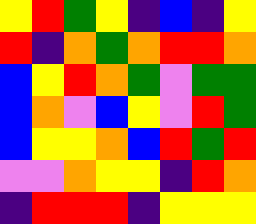[["yellow", "red", "green", "yellow", "indigo", "blue", "indigo", "yellow"], ["red", "indigo", "orange", "green", "orange", "red", "red", "orange"], ["blue", "yellow", "red", "orange", "green", "violet", "green", "green"], ["blue", "orange", "violet", "blue", "yellow", "violet", "red", "green"], ["blue", "yellow", "yellow", "orange", "blue", "red", "green", "red"], ["violet", "violet", "orange", "yellow", "yellow", "indigo", "red", "orange"], ["indigo", "red", "red", "red", "indigo", "yellow", "yellow", "yellow"]]